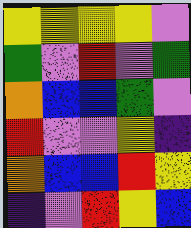[["yellow", "yellow", "yellow", "yellow", "violet"], ["green", "violet", "red", "violet", "green"], ["orange", "blue", "blue", "green", "violet"], ["red", "violet", "violet", "yellow", "indigo"], ["orange", "blue", "blue", "red", "yellow"], ["indigo", "violet", "red", "yellow", "blue"]]